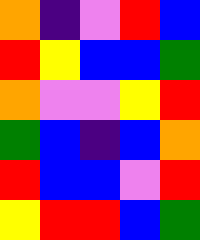[["orange", "indigo", "violet", "red", "blue"], ["red", "yellow", "blue", "blue", "green"], ["orange", "violet", "violet", "yellow", "red"], ["green", "blue", "indigo", "blue", "orange"], ["red", "blue", "blue", "violet", "red"], ["yellow", "red", "red", "blue", "green"]]